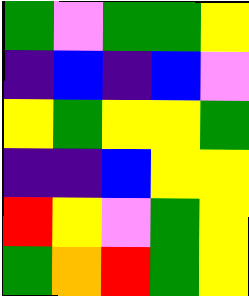[["green", "violet", "green", "green", "yellow"], ["indigo", "blue", "indigo", "blue", "violet"], ["yellow", "green", "yellow", "yellow", "green"], ["indigo", "indigo", "blue", "yellow", "yellow"], ["red", "yellow", "violet", "green", "yellow"], ["green", "orange", "red", "green", "yellow"]]